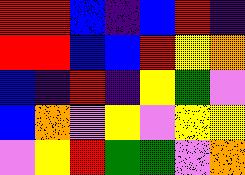[["red", "red", "blue", "indigo", "blue", "red", "indigo"], ["red", "red", "blue", "blue", "red", "yellow", "orange"], ["blue", "indigo", "red", "indigo", "yellow", "green", "violet"], ["blue", "orange", "violet", "yellow", "violet", "yellow", "yellow"], ["violet", "yellow", "red", "green", "green", "violet", "orange"]]